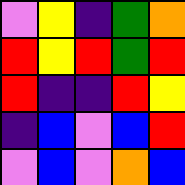[["violet", "yellow", "indigo", "green", "orange"], ["red", "yellow", "red", "green", "red"], ["red", "indigo", "indigo", "red", "yellow"], ["indigo", "blue", "violet", "blue", "red"], ["violet", "blue", "violet", "orange", "blue"]]